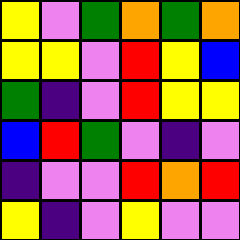[["yellow", "violet", "green", "orange", "green", "orange"], ["yellow", "yellow", "violet", "red", "yellow", "blue"], ["green", "indigo", "violet", "red", "yellow", "yellow"], ["blue", "red", "green", "violet", "indigo", "violet"], ["indigo", "violet", "violet", "red", "orange", "red"], ["yellow", "indigo", "violet", "yellow", "violet", "violet"]]